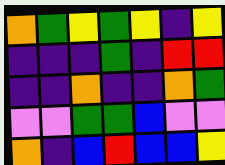[["orange", "green", "yellow", "green", "yellow", "indigo", "yellow"], ["indigo", "indigo", "indigo", "green", "indigo", "red", "red"], ["indigo", "indigo", "orange", "indigo", "indigo", "orange", "green"], ["violet", "violet", "green", "green", "blue", "violet", "violet"], ["orange", "indigo", "blue", "red", "blue", "blue", "yellow"]]